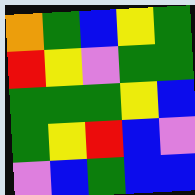[["orange", "green", "blue", "yellow", "green"], ["red", "yellow", "violet", "green", "green"], ["green", "green", "green", "yellow", "blue"], ["green", "yellow", "red", "blue", "violet"], ["violet", "blue", "green", "blue", "blue"]]